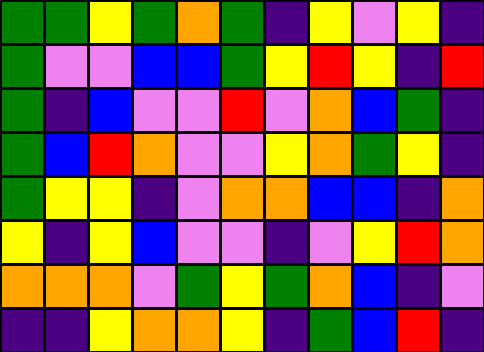[["green", "green", "yellow", "green", "orange", "green", "indigo", "yellow", "violet", "yellow", "indigo"], ["green", "violet", "violet", "blue", "blue", "green", "yellow", "red", "yellow", "indigo", "red"], ["green", "indigo", "blue", "violet", "violet", "red", "violet", "orange", "blue", "green", "indigo"], ["green", "blue", "red", "orange", "violet", "violet", "yellow", "orange", "green", "yellow", "indigo"], ["green", "yellow", "yellow", "indigo", "violet", "orange", "orange", "blue", "blue", "indigo", "orange"], ["yellow", "indigo", "yellow", "blue", "violet", "violet", "indigo", "violet", "yellow", "red", "orange"], ["orange", "orange", "orange", "violet", "green", "yellow", "green", "orange", "blue", "indigo", "violet"], ["indigo", "indigo", "yellow", "orange", "orange", "yellow", "indigo", "green", "blue", "red", "indigo"]]